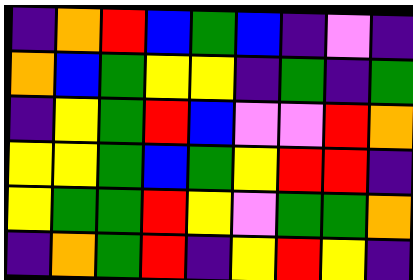[["indigo", "orange", "red", "blue", "green", "blue", "indigo", "violet", "indigo"], ["orange", "blue", "green", "yellow", "yellow", "indigo", "green", "indigo", "green"], ["indigo", "yellow", "green", "red", "blue", "violet", "violet", "red", "orange"], ["yellow", "yellow", "green", "blue", "green", "yellow", "red", "red", "indigo"], ["yellow", "green", "green", "red", "yellow", "violet", "green", "green", "orange"], ["indigo", "orange", "green", "red", "indigo", "yellow", "red", "yellow", "indigo"]]